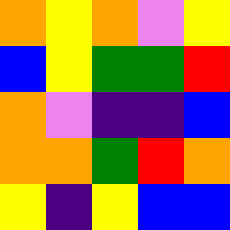[["orange", "yellow", "orange", "violet", "yellow"], ["blue", "yellow", "green", "green", "red"], ["orange", "violet", "indigo", "indigo", "blue"], ["orange", "orange", "green", "red", "orange"], ["yellow", "indigo", "yellow", "blue", "blue"]]